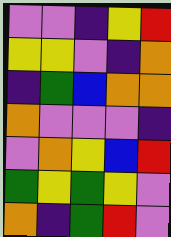[["violet", "violet", "indigo", "yellow", "red"], ["yellow", "yellow", "violet", "indigo", "orange"], ["indigo", "green", "blue", "orange", "orange"], ["orange", "violet", "violet", "violet", "indigo"], ["violet", "orange", "yellow", "blue", "red"], ["green", "yellow", "green", "yellow", "violet"], ["orange", "indigo", "green", "red", "violet"]]